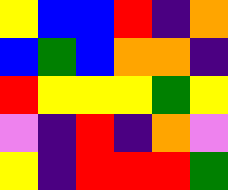[["yellow", "blue", "blue", "red", "indigo", "orange"], ["blue", "green", "blue", "orange", "orange", "indigo"], ["red", "yellow", "yellow", "yellow", "green", "yellow"], ["violet", "indigo", "red", "indigo", "orange", "violet"], ["yellow", "indigo", "red", "red", "red", "green"]]